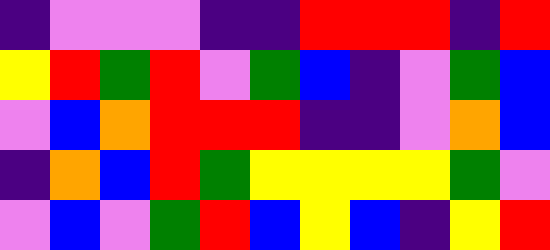[["indigo", "violet", "violet", "violet", "indigo", "indigo", "red", "red", "red", "indigo", "red"], ["yellow", "red", "green", "red", "violet", "green", "blue", "indigo", "violet", "green", "blue"], ["violet", "blue", "orange", "red", "red", "red", "indigo", "indigo", "violet", "orange", "blue"], ["indigo", "orange", "blue", "red", "green", "yellow", "yellow", "yellow", "yellow", "green", "violet"], ["violet", "blue", "violet", "green", "red", "blue", "yellow", "blue", "indigo", "yellow", "red"]]